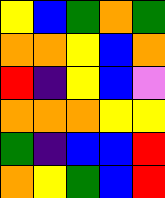[["yellow", "blue", "green", "orange", "green"], ["orange", "orange", "yellow", "blue", "orange"], ["red", "indigo", "yellow", "blue", "violet"], ["orange", "orange", "orange", "yellow", "yellow"], ["green", "indigo", "blue", "blue", "red"], ["orange", "yellow", "green", "blue", "red"]]